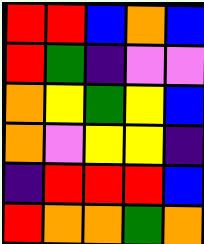[["red", "red", "blue", "orange", "blue"], ["red", "green", "indigo", "violet", "violet"], ["orange", "yellow", "green", "yellow", "blue"], ["orange", "violet", "yellow", "yellow", "indigo"], ["indigo", "red", "red", "red", "blue"], ["red", "orange", "orange", "green", "orange"]]